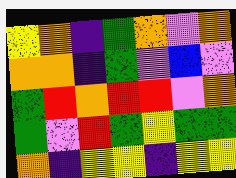[["yellow", "orange", "indigo", "green", "orange", "violet", "orange"], ["orange", "orange", "indigo", "green", "violet", "blue", "violet"], ["green", "red", "orange", "red", "red", "violet", "orange"], ["green", "violet", "red", "green", "yellow", "green", "green"], ["orange", "indigo", "yellow", "yellow", "indigo", "yellow", "yellow"]]